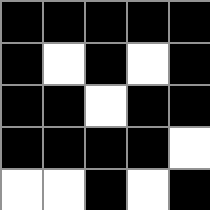[["black", "black", "black", "black", "black"], ["black", "white", "black", "white", "black"], ["black", "black", "white", "black", "black"], ["black", "black", "black", "black", "white"], ["white", "white", "black", "white", "black"]]